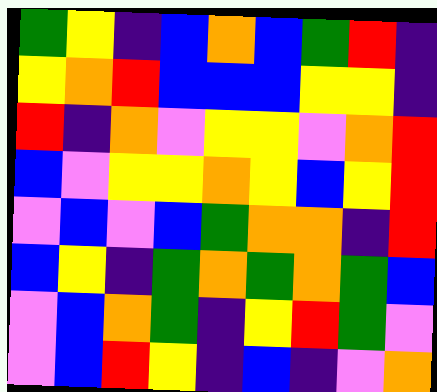[["green", "yellow", "indigo", "blue", "orange", "blue", "green", "red", "indigo"], ["yellow", "orange", "red", "blue", "blue", "blue", "yellow", "yellow", "indigo"], ["red", "indigo", "orange", "violet", "yellow", "yellow", "violet", "orange", "red"], ["blue", "violet", "yellow", "yellow", "orange", "yellow", "blue", "yellow", "red"], ["violet", "blue", "violet", "blue", "green", "orange", "orange", "indigo", "red"], ["blue", "yellow", "indigo", "green", "orange", "green", "orange", "green", "blue"], ["violet", "blue", "orange", "green", "indigo", "yellow", "red", "green", "violet"], ["violet", "blue", "red", "yellow", "indigo", "blue", "indigo", "violet", "orange"]]